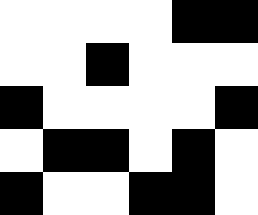[["white", "white", "white", "white", "black", "black"], ["white", "white", "black", "white", "white", "white"], ["black", "white", "white", "white", "white", "black"], ["white", "black", "black", "white", "black", "white"], ["black", "white", "white", "black", "black", "white"]]